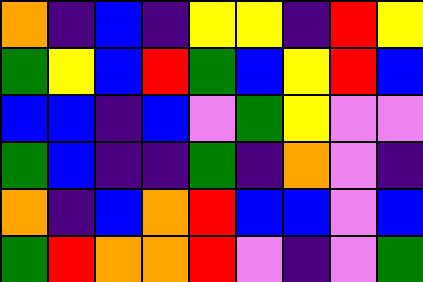[["orange", "indigo", "blue", "indigo", "yellow", "yellow", "indigo", "red", "yellow"], ["green", "yellow", "blue", "red", "green", "blue", "yellow", "red", "blue"], ["blue", "blue", "indigo", "blue", "violet", "green", "yellow", "violet", "violet"], ["green", "blue", "indigo", "indigo", "green", "indigo", "orange", "violet", "indigo"], ["orange", "indigo", "blue", "orange", "red", "blue", "blue", "violet", "blue"], ["green", "red", "orange", "orange", "red", "violet", "indigo", "violet", "green"]]